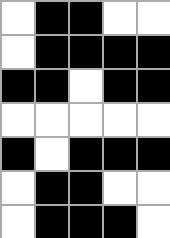[["white", "black", "black", "white", "white"], ["white", "black", "black", "black", "black"], ["black", "black", "white", "black", "black"], ["white", "white", "white", "white", "white"], ["black", "white", "black", "black", "black"], ["white", "black", "black", "white", "white"], ["white", "black", "black", "black", "white"]]